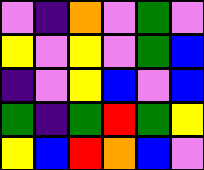[["violet", "indigo", "orange", "violet", "green", "violet"], ["yellow", "violet", "yellow", "violet", "green", "blue"], ["indigo", "violet", "yellow", "blue", "violet", "blue"], ["green", "indigo", "green", "red", "green", "yellow"], ["yellow", "blue", "red", "orange", "blue", "violet"]]